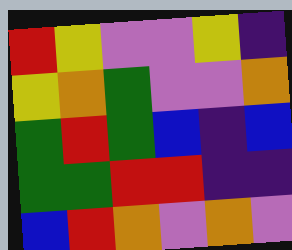[["red", "yellow", "violet", "violet", "yellow", "indigo"], ["yellow", "orange", "green", "violet", "violet", "orange"], ["green", "red", "green", "blue", "indigo", "blue"], ["green", "green", "red", "red", "indigo", "indigo"], ["blue", "red", "orange", "violet", "orange", "violet"]]